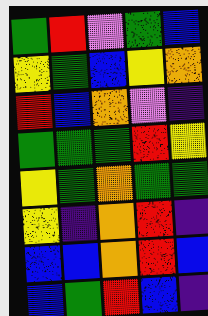[["green", "red", "violet", "green", "blue"], ["yellow", "green", "blue", "yellow", "orange"], ["red", "blue", "orange", "violet", "indigo"], ["green", "green", "green", "red", "yellow"], ["yellow", "green", "orange", "green", "green"], ["yellow", "indigo", "orange", "red", "indigo"], ["blue", "blue", "orange", "red", "blue"], ["blue", "green", "red", "blue", "indigo"]]